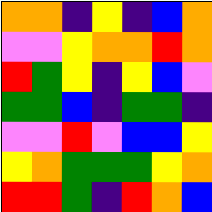[["orange", "orange", "indigo", "yellow", "indigo", "blue", "orange"], ["violet", "violet", "yellow", "orange", "orange", "red", "orange"], ["red", "green", "yellow", "indigo", "yellow", "blue", "violet"], ["green", "green", "blue", "indigo", "green", "green", "indigo"], ["violet", "violet", "red", "violet", "blue", "blue", "yellow"], ["yellow", "orange", "green", "green", "green", "yellow", "orange"], ["red", "red", "green", "indigo", "red", "orange", "blue"]]